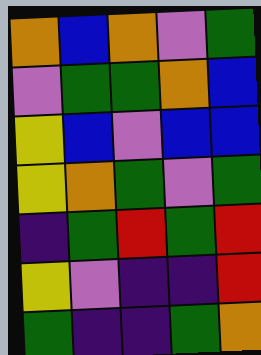[["orange", "blue", "orange", "violet", "green"], ["violet", "green", "green", "orange", "blue"], ["yellow", "blue", "violet", "blue", "blue"], ["yellow", "orange", "green", "violet", "green"], ["indigo", "green", "red", "green", "red"], ["yellow", "violet", "indigo", "indigo", "red"], ["green", "indigo", "indigo", "green", "orange"]]